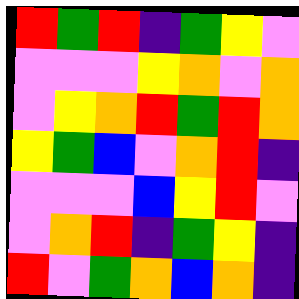[["red", "green", "red", "indigo", "green", "yellow", "violet"], ["violet", "violet", "violet", "yellow", "orange", "violet", "orange"], ["violet", "yellow", "orange", "red", "green", "red", "orange"], ["yellow", "green", "blue", "violet", "orange", "red", "indigo"], ["violet", "violet", "violet", "blue", "yellow", "red", "violet"], ["violet", "orange", "red", "indigo", "green", "yellow", "indigo"], ["red", "violet", "green", "orange", "blue", "orange", "indigo"]]